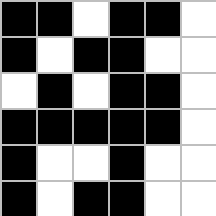[["black", "black", "white", "black", "black", "white"], ["black", "white", "black", "black", "white", "white"], ["white", "black", "white", "black", "black", "white"], ["black", "black", "black", "black", "black", "white"], ["black", "white", "white", "black", "white", "white"], ["black", "white", "black", "black", "white", "white"]]